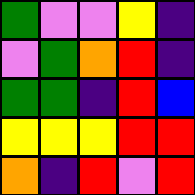[["green", "violet", "violet", "yellow", "indigo"], ["violet", "green", "orange", "red", "indigo"], ["green", "green", "indigo", "red", "blue"], ["yellow", "yellow", "yellow", "red", "red"], ["orange", "indigo", "red", "violet", "red"]]